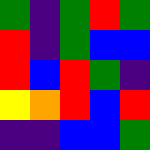[["green", "indigo", "green", "red", "green"], ["red", "indigo", "green", "blue", "blue"], ["red", "blue", "red", "green", "indigo"], ["yellow", "orange", "red", "blue", "red"], ["indigo", "indigo", "blue", "blue", "green"]]